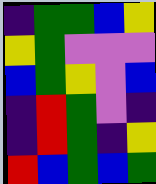[["indigo", "green", "green", "blue", "yellow"], ["yellow", "green", "violet", "violet", "violet"], ["blue", "green", "yellow", "violet", "blue"], ["indigo", "red", "green", "violet", "indigo"], ["indigo", "red", "green", "indigo", "yellow"], ["red", "blue", "green", "blue", "green"]]